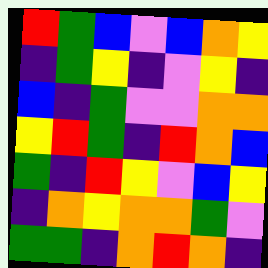[["red", "green", "blue", "violet", "blue", "orange", "yellow"], ["indigo", "green", "yellow", "indigo", "violet", "yellow", "indigo"], ["blue", "indigo", "green", "violet", "violet", "orange", "orange"], ["yellow", "red", "green", "indigo", "red", "orange", "blue"], ["green", "indigo", "red", "yellow", "violet", "blue", "yellow"], ["indigo", "orange", "yellow", "orange", "orange", "green", "violet"], ["green", "green", "indigo", "orange", "red", "orange", "indigo"]]